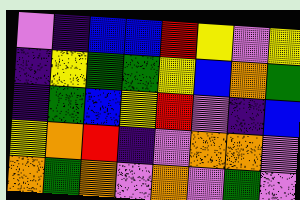[["violet", "indigo", "blue", "blue", "red", "yellow", "violet", "yellow"], ["indigo", "yellow", "green", "green", "yellow", "blue", "orange", "green"], ["indigo", "green", "blue", "yellow", "red", "violet", "indigo", "blue"], ["yellow", "orange", "red", "indigo", "violet", "orange", "orange", "violet"], ["orange", "green", "orange", "violet", "orange", "violet", "green", "violet"]]